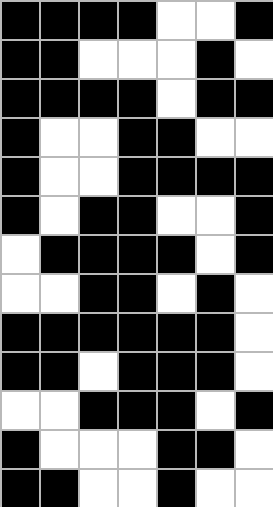[["black", "black", "black", "black", "white", "white", "black"], ["black", "black", "white", "white", "white", "black", "white"], ["black", "black", "black", "black", "white", "black", "black"], ["black", "white", "white", "black", "black", "white", "white"], ["black", "white", "white", "black", "black", "black", "black"], ["black", "white", "black", "black", "white", "white", "black"], ["white", "black", "black", "black", "black", "white", "black"], ["white", "white", "black", "black", "white", "black", "white"], ["black", "black", "black", "black", "black", "black", "white"], ["black", "black", "white", "black", "black", "black", "white"], ["white", "white", "black", "black", "black", "white", "black"], ["black", "white", "white", "white", "black", "black", "white"], ["black", "black", "white", "white", "black", "white", "white"]]